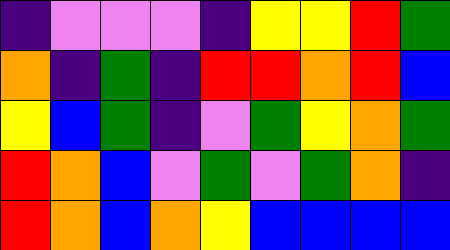[["indigo", "violet", "violet", "violet", "indigo", "yellow", "yellow", "red", "green"], ["orange", "indigo", "green", "indigo", "red", "red", "orange", "red", "blue"], ["yellow", "blue", "green", "indigo", "violet", "green", "yellow", "orange", "green"], ["red", "orange", "blue", "violet", "green", "violet", "green", "orange", "indigo"], ["red", "orange", "blue", "orange", "yellow", "blue", "blue", "blue", "blue"]]